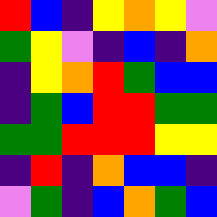[["red", "blue", "indigo", "yellow", "orange", "yellow", "violet"], ["green", "yellow", "violet", "indigo", "blue", "indigo", "orange"], ["indigo", "yellow", "orange", "red", "green", "blue", "blue"], ["indigo", "green", "blue", "red", "red", "green", "green"], ["green", "green", "red", "red", "red", "yellow", "yellow"], ["indigo", "red", "indigo", "orange", "blue", "blue", "indigo"], ["violet", "green", "indigo", "blue", "orange", "green", "blue"]]